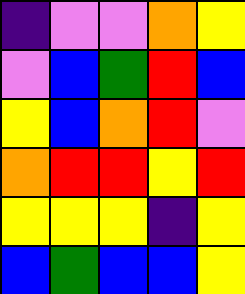[["indigo", "violet", "violet", "orange", "yellow"], ["violet", "blue", "green", "red", "blue"], ["yellow", "blue", "orange", "red", "violet"], ["orange", "red", "red", "yellow", "red"], ["yellow", "yellow", "yellow", "indigo", "yellow"], ["blue", "green", "blue", "blue", "yellow"]]